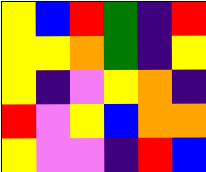[["yellow", "blue", "red", "green", "indigo", "red"], ["yellow", "yellow", "orange", "green", "indigo", "yellow"], ["yellow", "indigo", "violet", "yellow", "orange", "indigo"], ["red", "violet", "yellow", "blue", "orange", "orange"], ["yellow", "violet", "violet", "indigo", "red", "blue"]]